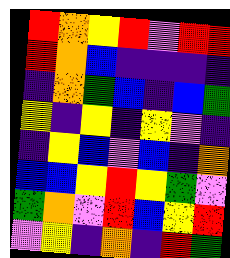[["red", "orange", "yellow", "red", "violet", "red", "red"], ["red", "orange", "blue", "indigo", "indigo", "indigo", "indigo"], ["indigo", "orange", "green", "blue", "indigo", "blue", "green"], ["yellow", "indigo", "yellow", "indigo", "yellow", "violet", "indigo"], ["indigo", "yellow", "blue", "violet", "blue", "indigo", "orange"], ["blue", "blue", "yellow", "red", "yellow", "green", "violet"], ["green", "orange", "violet", "red", "blue", "yellow", "red"], ["violet", "yellow", "indigo", "orange", "indigo", "red", "green"]]